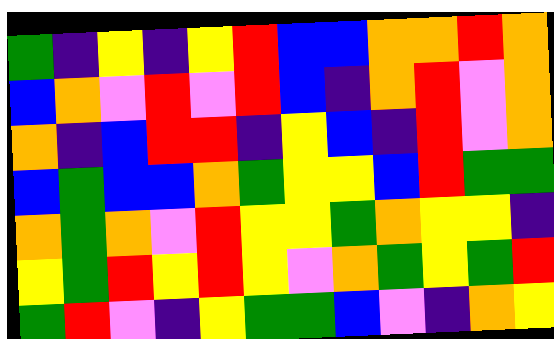[["green", "indigo", "yellow", "indigo", "yellow", "red", "blue", "blue", "orange", "orange", "red", "orange"], ["blue", "orange", "violet", "red", "violet", "red", "blue", "indigo", "orange", "red", "violet", "orange"], ["orange", "indigo", "blue", "red", "red", "indigo", "yellow", "blue", "indigo", "red", "violet", "orange"], ["blue", "green", "blue", "blue", "orange", "green", "yellow", "yellow", "blue", "red", "green", "green"], ["orange", "green", "orange", "violet", "red", "yellow", "yellow", "green", "orange", "yellow", "yellow", "indigo"], ["yellow", "green", "red", "yellow", "red", "yellow", "violet", "orange", "green", "yellow", "green", "red"], ["green", "red", "violet", "indigo", "yellow", "green", "green", "blue", "violet", "indigo", "orange", "yellow"]]